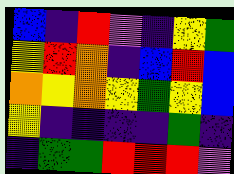[["blue", "indigo", "red", "violet", "indigo", "yellow", "green"], ["yellow", "red", "orange", "indigo", "blue", "red", "blue"], ["orange", "yellow", "orange", "yellow", "green", "yellow", "blue"], ["yellow", "indigo", "indigo", "indigo", "indigo", "green", "indigo"], ["indigo", "green", "green", "red", "red", "red", "violet"]]